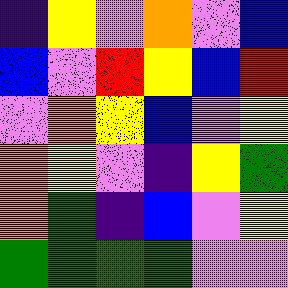[["indigo", "yellow", "violet", "orange", "violet", "blue"], ["blue", "violet", "red", "yellow", "blue", "red"], ["violet", "orange", "yellow", "blue", "violet", "yellow"], ["orange", "yellow", "violet", "indigo", "yellow", "green"], ["orange", "green", "indigo", "blue", "violet", "yellow"], ["green", "green", "green", "green", "violet", "violet"]]